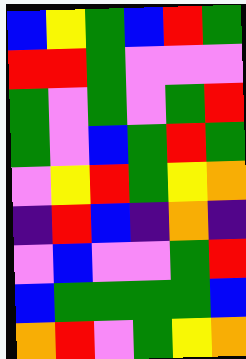[["blue", "yellow", "green", "blue", "red", "green"], ["red", "red", "green", "violet", "violet", "violet"], ["green", "violet", "green", "violet", "green", "red"], ["green", "violet", "blue", "green", "red", "green"], ["violet", "yellow", "red", "green", "yellow", "orange"], ["indigo", "red", "blue", "indigo", "orange", "indigo"], ["violet", "blue", "violet", "violet", "green", "red"], ["blue", "green", "green", "green", "green", "blue"], ["orange", "red", "violet", "green", "yellow", "orange"]]